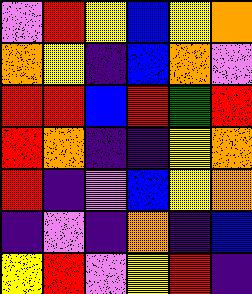[["violet", "red", "yellow", "blue", "yellow", "orange"], ["orange", "yellow", "indigo", "blue", "orange", "violet"], ["red", "red", "blue", "red", "green", "red"], ["red", "orange", "indigo", "indigo", "yellow", "orange"], ["red", "indigo", "violet", "blue", "yellow", "orange"], ["indigo", "violet", "indigo", "orange", "indigo", "blue"], ["yellow", "red", "violet", "yellow", "red", "indigo"]]